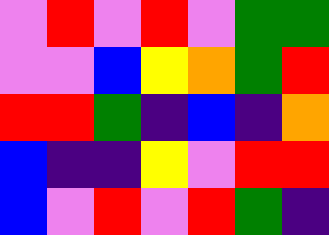[["violet", "red", "violet", "red", "violet", "green", "green"], ["violet", "violet", "blue", "yellow", "orange", "green", "red"], ["red", "red", "green", "indigo", "blue", "indigo", "orange"], ["blue", "indigo", "indigo", "yellow", "violet", "red", "red"], ["blue", "violet", "red", "violet", "red", "green", "indigo"]]